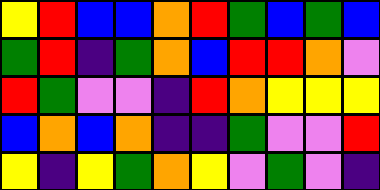[["yellow", "red", "blue", "blue", "orange", "red", "green", "blue", "green", "blue"], ["green", "red", "indigo", "green", "orange", "blue", "red", "red", "orange", "violet"], ["red", "green", "violet", "violet", "indigo", "red", "orange", "yellow", "yellow", "yellow"], ["blue", "orange", "blue", "orange", "indigo", "indigo", "green", "violet", "violet", "red"], ["yellow", "indigo", "yellow", "green", "orange", "yellow", "violet", "green", "violet", "indigo"]]